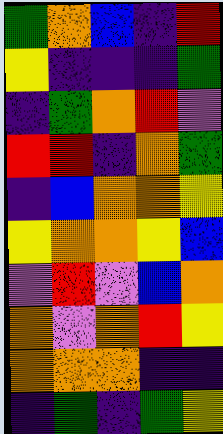[["green", "orange", "blue", "indigo", "red"], ["yellow", "indigo", "indigo", "indigo", "green"], ["indigo", "green", "orange", "red", "violet"], ["red", "red", "indigo", "orange", "green"], ["indigo", "blue", "orange", "orange", "yellow"], ["yellow", "orange", "orange", "yellow", "blue"], ["violet", "red", "violet", "blue", "orange"], ["orange", "violet", "orange", "red", "yellow"], ["orange", "orange", "orange", "indigo", "indigo"], ["indigo", "green", "indigo", "green", "yellow"]]